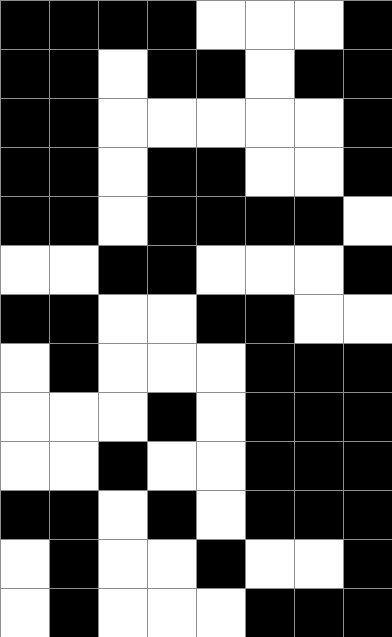[["black", "black", "black", "black", "white", "white", "white", "black"], ["black", "black", "white", "black", "black", "white", "black", "black"], ["black", "black", "white", "white", "white", "white", "white", "black"], ["black", "black", "white", "black", "black", "white", "white", "black"], ["black", "black", "white", "black", "black", "black", "black", "white"], ["white", "white", "black", "black", "white", "white", "white", "black"], ["black", "black", "white", "white", "black", "black", "white", "white"], ["white", "black", "white", "white", "white", "black", "black", "black"], ["white", "white", "white", "black", "white", "black", "black", "black"], ["white", "white", "black", "white", "white", "black", "black", "black"], ["black", "black", "white", "black", "white", "black", "black", "black"], ["white", "black", "white", "white", "black", "white", "white", "black"], ["white", "black", "white", "white", "white", "black", "black", "black"]]